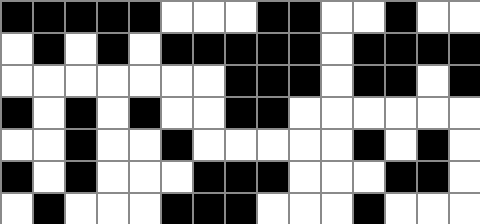[["black", "black", "black", "black", "black", "white", "white", "white", "black", "black", "white", "white", "black", "white", "white"], ["white", "black", "white", "black", "white", "black", "black", "black", "black", "black", "white", "black", "black", "black", "black"], ["white", "white", "white", "white", "white", "white", "white", "black", "black", "black", "white", "black", "black", "white", "black"], ["black", "white", "black", "white", "black", "white", "white", "black", "black", "white", "white", "white", "white", "white", "white"], ["white", "white", "black", "white", "white", "black", "white", "white", "white", "white", "white", "black", "white", "black", "white"], ["black", "white", "black", "white", "white", "white", "black", "black", "black", "white", "white", "white", "black", "black", "white"], ["white", "black", "white", "white", "white", "black", "black", "black", "white", "white", "white", "black", "white", "white", "white"]]